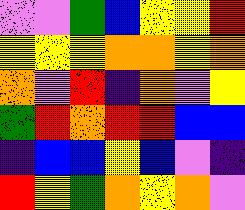[["violet", "violet", "green", "blue", "yellow", "yellow", "red"], ["yellow", "yellow", "yellow", "orange", "orange", "yellow", "orange"], ["orange", "violet", "red", "indigo", "orange", "violet", "yellow"], ["green", "red", "orange", "red", "red", "blue", "blue"], ["indigo", "blue", "blue", "yellow", "blue", "violet", "indigo"], ["red", "yellow", "green", "orange", "yellow", "orange", "violet"]]